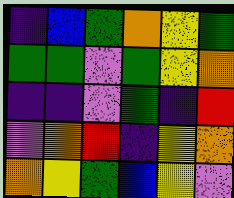[["indigo", "blue", "green", "orange", "yellow", "green"], ["green", "green", "violet", "green", "yellow", "orange"], ["indigo", "indigo", "violet", "green", "indigo", "red"], ["violet", "orange", "red", "indigo", "yellow", "orange"], ["orange", "yellow", "green", "blue", "yellow", "violet"]]